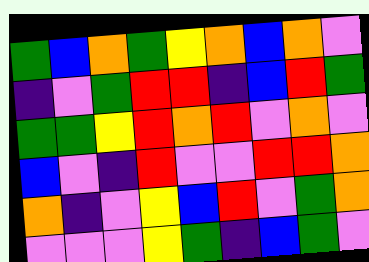[["green", "blue", "orange", "green", "yellow", "orange", "blue", "orange", "violet"], ["indigo", "violet", "green", "red", "red", "indigo", "blue", "red", "green"], ["green", "green", "yellow", "red", "orange", "red", "violet", "orange", "violet"], ["blue", "violet", "indigo", "red", "violet", "violet", "red", "red", "orange"], ["orange", "indigo", "violet", "yellow", "blue", "red", "violet", "green", "orange"], ["violet", "violet", "violet", "yellow", "green", "indigo", "blue", "green", "violet"]]